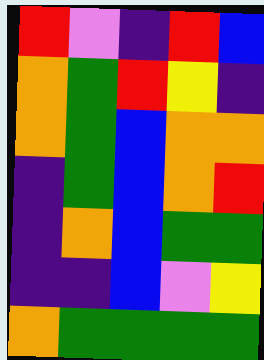[["red", "violet", "indigo", "red", "blue"], ["orange", "green", "red", "yellow", "indigo"], ["orange", "green", "blue", "orange", "orange"], ["indigo", "green", "blue", "orange", "red"], ["indigo", "orange", "blue", "green", "green"], ["indigo", "indigo", "blue", "violet", "yellow"], ["orange", "green", "green", "green", "green"]]